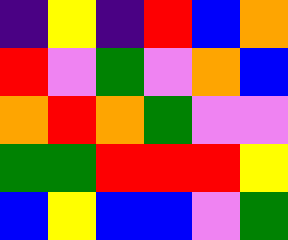[["indigo", "yellow", "indigo", "red", "blue", "orange"], ["red", "violet", "green", "violet", "orange", "blue"], ["orange", "red", "orange", "green", "violet", "violet"], ["green", "green", "red", "red", "red", "yellow"], ["blue", "yellow", "blue", "blue", "violet", "green"]]